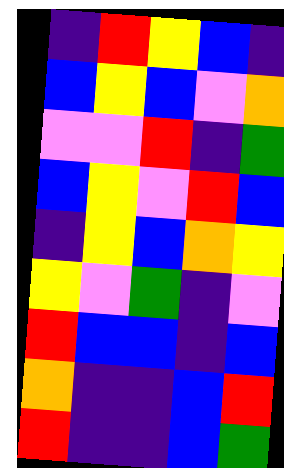[["indigo", "red", "yellow", "blue", "indigo"], ["blue", "yellow", "blue", "violet", "orange"], ["violet", "violet", "red", "indigo", "green"], ["blue", "yellow", "violet", "red", "blue"], ["indigo", "yellow", "blue", "orange", "yellow"], ["yellow", "violet", "green", "indigo", "violet"], ["red", "blue", "blue", "indigo", "blue"], ["orange", "indigo", "indigo", "blue", "red"], ["red", "indigo", "indigo", "blue", "green"]]